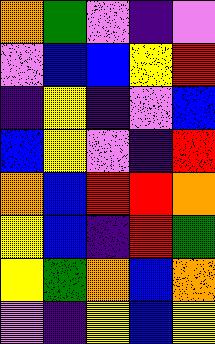[["orange", "green", "violet", "indigo", "violet"], ["violet", "blue", "blue", "yellow", "red"], ["indigo", "yellow", "indigo", "violet", "blue"], ["blue", "yellow", "violet", "indigo", "red"], ["orange", "blue", "red", "red", "orange"], ["yellow", "blue", "indigo", "red", "green"], ["yellow", "green", "orange", "blue", "orange"], ["violet", "indigo", "yellow", "blue", "yellow"]]